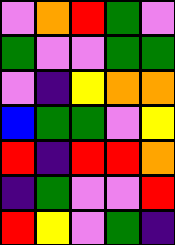[["violet", "orange", "red", "green", "violet"], ["green", "violet", "violet", "green", "green"], ["violet", "indigo", "yellow", "orange", "orange"], ["blue", "green", "green", "violet", "yellow"], ["red", "indigo", "red", "red", "orange"], ["indigo", "green", "violet", "violet", "red"], ["red", "yellow", "violet", "green", "indigo"]]